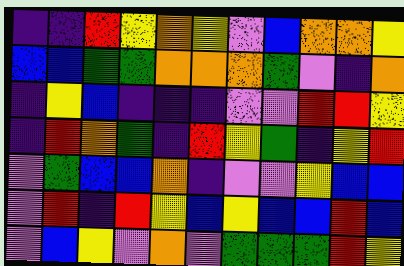[["indigo", "indigo", "red", "yellow", "orange", "yellow", "violet", "blue", "orange", "orange", "yellow"], ["blue", "blue", "green", "green", "orange", "orange", "orange", "green", "violet", "indigo", "orange"], ["indigo", "yellow", "blue", "indigo", "indigo", "indigo", "violet", "violet", "red", "red", "yellow"], ["indigo", "red", "orange", "green", "indigo", "red", "yellow", "green", "indigo", "yellow", "red"], ["violet", "green", "blue", "blue", "orange", "indigo", "violet", "violet", "yellow", "blue", "blue"], ["violet", "red", "indigo", "red", "yellow", "blue", "yellow", "blue", "blue", "red", "blue"], ["violet", "blue", "yellow", "violet", "orange", "violet", "green", "green", "green", "red", "yellow"]]